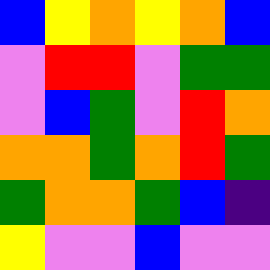[["blue", "yellow", "orange", "yellow", "orange", "blue"], ["violet", "red", "red", "violet", "green", "green"], ["violet", "blue", "green", "violet", "red", "orange"], ["orange", "orange", "green", "orange", "red", "green"], ["green", "orange", "orange", "green", "blue", "indigo"], ["yellow", "violet", "violet", "blue", "violet", "violet"]]